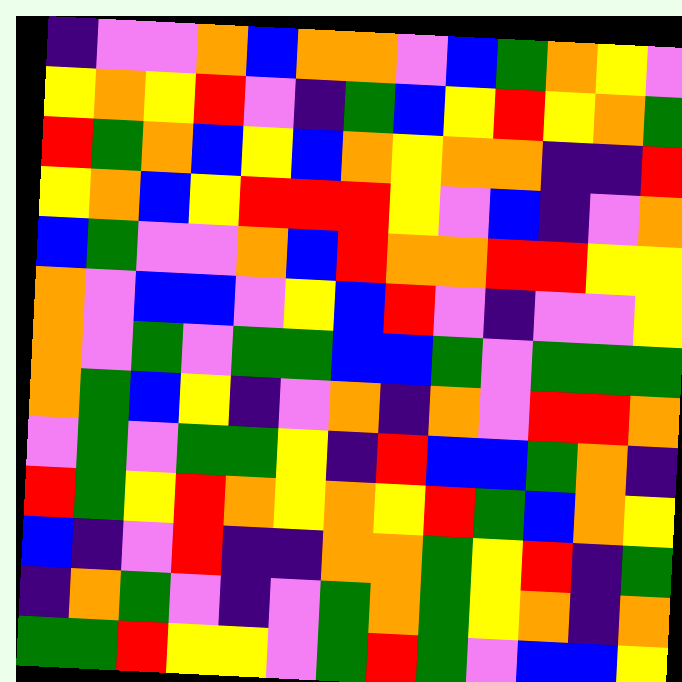[["indigo", "violet", "violet", "orange", "blue", "orange", "orange", "violet", "blue", "green", "orange", "yellow", "violet"], ["yellow", "orange", "yellow", "red", "violet", "indigo", "green", "blue", "yellow", "red", "yellow", "orange", "green"], ["red", "green", "orange", "blue", "yellow", "blue", "orange", "yellow", "orange", "orange", "indigo", "indigo", "red"], ["yellow", "orange", "blue", "yellow", "red", "red", "red", "yellow", "violet", "blue", "indigo", "violet", "orange"], ["blue", "green", "violet", "violet", "orange", "blue", "red", "orange", "orange", "red", "red", "yellow", "yellow"], ["orange", "violet", "blue", "blue", "violet", "yellow", "blue", "red", "violet", "indigo", "violet", "violet", "yellow"], ["orange", "violet", "green", "violet", "green", "green", "blue", "blue", "green", "violet", "green", "green", "green"], ["orange", "green", "blue", "yellow", "indigo", "violet", "orange", "indigo", "orange", "violet", "red", "red", "orange"], ["violet", "green", "violet", "green", "green", "yellow", "indigo", "red", "blue", "blue", "green", "orange", "indigo"], ["red", "green", "yellow", "red", "orange", "yellow", "orange", "yellow", "red", "green", "blue", "orange", "yellow"], ["blue", "indigo", "violet", "red", "indigo", "indigo", "orange", "orange", "green", "yellow", "red", "indigo", "green"], ["indigo", "orange", "green", "violet", "indigo", "violet", "green", "orange", "green", "yellow", "orange", "indigo", "orange"], ["green", "green", "red", "yellow", "yellow", "violet", "green", "red", "green", "violet", "blue", "blue", "yellow"]]